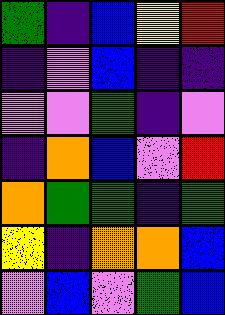[["green", "indigo", "blue", "yellow", "red"], ["indigo", "violet", "blue", "indigo", "indigo"], ["violet", "violet", "green", "indigo", "violet"], ["indigo", "orange", "blue", "violet", "red"], ["orange", "green", "green", "indigo", "green"], ["yellow", "indigo", "orange", "orange", "blue"], ["violet", "blue", "violet", "green", "blue"]]